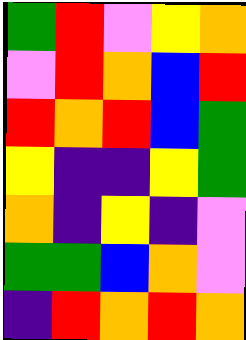[["green", "red", "violet", "yellow", "orange"], ["violet", "red", "orange", "blue", "red"], ["red", "orange", "red", "blue", "green"], ["yellow", "indigo", "indigo", "yellow", "green"], ["orange", "indigo", "yellow", "indigo", "violet"], ["green", "green", "blue", "orange", "violet"], ["indigo", "red", "orange", "red", "orange"]]